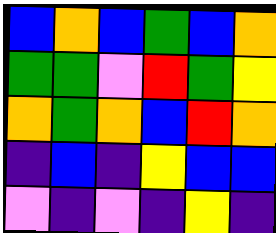[["blue", "orange", "blue", "green", "blue", "orange"], ["green", "green", "violet", "red", "green", "yellow"], ["orange", "green", "orange", "blue", "red", "orange"], ["indigo", "blue", "indigo", "yellow", "blue", "blue"], ["violet", "indigo", "violet", "indigo", "yellow", "indigo"]]